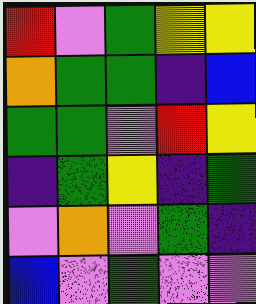[["red", "violet", "green", "yellow", "yellow"], ["orange", "green", "green", "indigo", "blue"], ["green", "green", "violet", "red", "yellow"], ["indigo", "green", "yellow", "indigo", "green"], ["violet", "orange", "violet", "green", "indigo"], ["blue", "violet", "green", "violet", "violet"]]